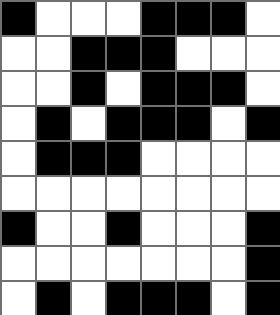[["black", "white", "white", "white", "black", "black", "black", "white"], ["white", "white", "black", "black", "black", "white", "white", "white"], ["white", "white", "black", "white", "black", "black", "black", "white"], ["white", "black", "white", "black", "black", "black", "white", "black"], ["white", "black", "black", "black", "white", "white", "white", "white"], ["white", "white", "white", "white", "white", "white", "white", "white"], ["black", "white", "white", "black", "white", "white", "white", "black"], ["white", "white", "white", "white", "white", "white", "white", "black"], ["white", "black", "white", "black", "black", "black", "white", "black"]]